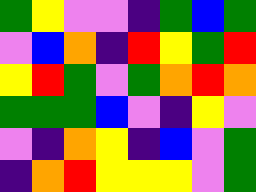[["green", "yellow", "violet", "violet", "indigo", "green", "blue", "green"], ["violet", "blue", "orange", "indigo", "red", "yellow", "green", "red"], ["yellow", "red", "green", "violet", "green", "orange", "red", "orange"], ["green", "green", "green", "blue", "violet", "indigo", "yellow", "violet"], ["violet", "indigo", "orange", "yellow", "indigo", "blue", "violet", "green"], ["indigo", "orange", "red", "yellow", "yellow", "yellow", "violet", "green"]]